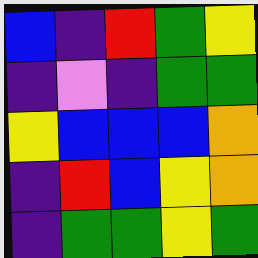[["blue", "indigo", "red", "green", "yellow"], ["indigo", "violet", "indigo", "green", "green"], ["yellow", "blue", "blue", "blue", "orange"], ["indigo", "red", "blue", "yellow", "orange"], ["indigo", "green", "green", "yellow", "green"]]